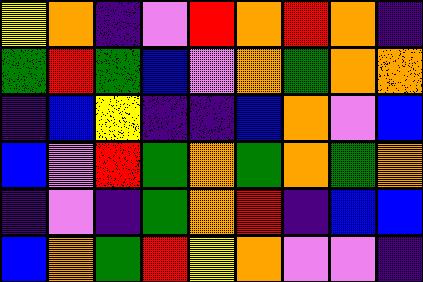[["yellow", "orange", "indigo", "violet", "red", "orange", "red", "orange", "indigo"], ["green", "red", "green", "blue", "violet", "orange", "green", "orange", "orange"], ["indigo", "blue", "yellow", "indigo", "indigo", "blue", "orange", "violet", "blue"], ["blue", "violet", "red", "green", "orange", "green", "orange", "green", "orange"], ["indigo", "violet", "indigo", "green", "orange", "red", "indigo", "blue", "blue"], ["blue", "orange", "green", "red", "yellow", "orange", "violet", "violet", "indigo"]]